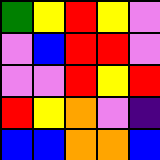[["green", "yellow", "red", "yellow", "violet"], ["violet", "blue", "red", "red", "violet"], ["violet", "violet", "red", "yellow", "red"], ["red", "yellow", "orange", "violet", "indigo"], ["blue", "blue", "orange", "orange", "blue"]]